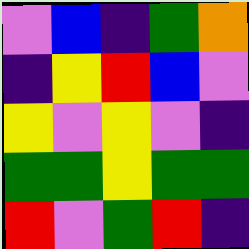[["violet", "blue", "indigo", "green", "orange"], ["indigo", "yellow", "red", "blue", "violet"], ["yellow", "violet", "yellow", "violet", "indigo"], ["green", "green", "yellow", "green", "green"], ["red", "violet", "green", "red", "indigo"]]